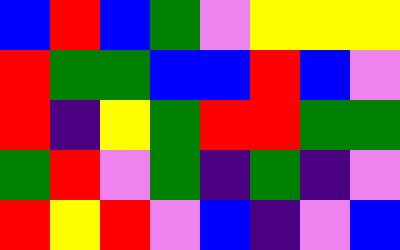[["blue", "red", "blue", "green", "violet", "yellow", "yellow", "yellow"], ["red", "green", "green", "blue", "blue", "red", "blue", "violet"], ["red", "indigo", "yellow", "green", "red", "red", "green", "green"], ["green", "red", "violet", "green", "indigo", "green", "indigo", "violet"], ["red", "yellow", "red", "violet", "blue", "indigo", "violet", "blue"]]